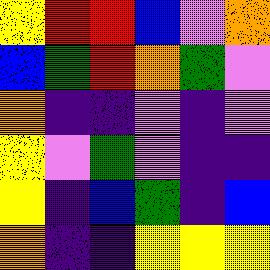[["yellow", "red", "red", "blue", "violet", "orange"], ["blue", "green", "red", "orange", "green", "violet"], ["orange", "indigo", "indigo", "violet", "indigo", "violet"], ["yellow", "violet", "green", "violet", "indigo", "indigo"], ["yellow", "indigo", "blue", "green", "indigo", "blue"], ["orange", "indigo", "indigo", "yellow", "yellow", "yellow"]]